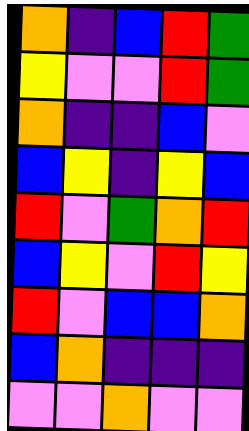[["orange", "indigo", "blue", "red", "green"], ["yellow", "violet", "violet", "red", "green"], ["orange", "indigo", "indigo", "blue", "violet"], ["blue", "yellow", "indigo", "yellow", "blue"], ["red", "violet", "green", "orange", "red"], ["blue", "yellow", "violet", "red", "yellow"], ["red", "violet", "blue", "blue", "orange"], ["blue", "orange", "indigo", "indigo", "indigo"], ["violet", "violet", "orange", "violet", "violet"]]